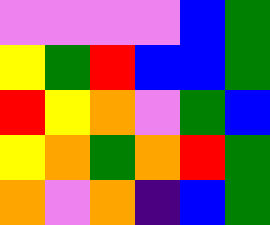[["violet", "violet", "violet", "violet", "blue", "green"], ["yellow", "green", "red", "blue", "blue", "green"], ["red", "yellow", "orange", "violet", "green", "blue"], ["yellow", "orange", "green", "orange", "red", "green"], ["orange", "violet", "orange", "indigo", "blue", "green"]]